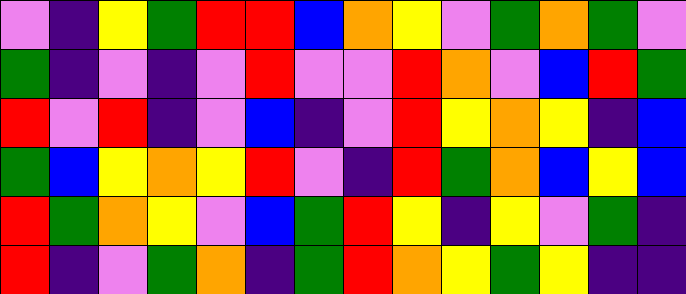[["violet", "indigo", "yellow", "green", "red", "red", "blue", "orange", "yellow", "violet", "green", "orange", "green", "violet"], ["green", "indigo", "violet", "indigo", "violet", "red", "violet", "violet", "red", "orange", "violet", "blue", "red", "green"], ["red", "violet", "red", "indigo", "violet", "blue", "indigo", "violet", "red", "yellow", "orange", "yellow", "indigo", "blue"], ["green", "blue", "yellow", "orange", "yellow", "red", "violet", "indigo", "red", "green", "orange", "blue", "yellow", "blue"], ["red", "green", "orange", "yellow", "violet", "blue", "green", "red", "yellow", "indigo", "yellow", "violet", "green", "indigo"], ["red", "indigo", "violet", "green", "orange", "indigo", "green", "red", "orange", "yellow", "green", "yellow", "indigo", "indigo"]]